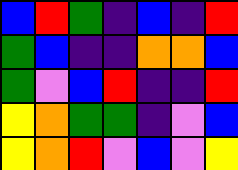[["blue", "red", "green", "indigo", "blue", "indigo", "red"], ["green", "blue", "indigo", "indigo", "orange", "orange", "blue"], ["green", "violet", "blue", "red", "indigo", "indigo", "red"], ["yellow", "orange", "green", "green", "indigo", "violet", "blue"], ["yellow", "orange", "red", "violet", "blue", "violet", "yellow"]]